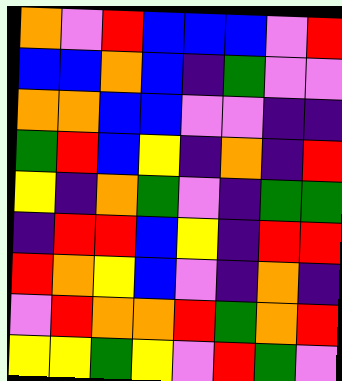[["orange", "violet", "red", "blue", "blue", "blue", "violet", "red"], ["blue", "blue", "orange", "blue", "indigo", "green", "violet", "violet"], ["orange", "orange", "blue", "blue", "violet", "violet", "indigo", "indigo"], ["green", "red", "blue", "yellow", "indigo", "orange", "indigo", "red"], ["yellow", "indigo", "orange", "green", "violet", "indigo", "green", "green"], ["indigo", "red", "red", "blue", "yellow", "indigo", "red", "red"], ["red", "orange", "yellow", "blue", "violet", "indigo", "orange", "indigo"], ["violet", "red", "orange", "orange", "red", "green", "orange", "red"], ["yellow", "yellow", "green", "yellow", "violet", "red", "green", "violet"]]